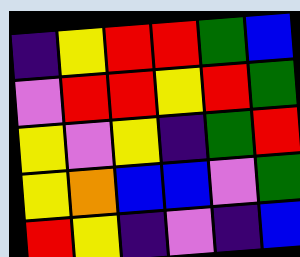[["indigo", "yellow", "red", "red", "green", "blue"], ["violet", "red", "red", "yellow", "red", "green"], ["yellow", "violet", "yellow", "indigo", "green", "red"], ["yellow", "orange", "blue", "blue", "violet", "green"], ["red", "yellow", "indigo", "violet", "indigo", "blue"]]